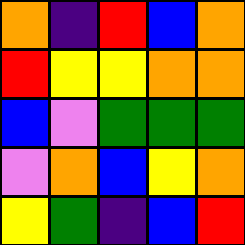[["orange", "indigo", "red", "blue", "orange"], ["red", "yellow", "yellow", "orange", "orange"], ["blue", "violet", "green", "green", "green"], ["violet", "orange", "blue", "yellow", "orange"], ["yellow", "green", "indigo", "blue", "red"]]